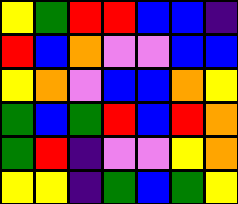[["yellow", "green", "red", "red", "blue", "blue", "indigo"], ["red", "blue", "orange", "violet", "violet", "blue", "blue"], ["yellow", "orange", "violet", "blue", "blue", "orange", "yellow"], ["green", "blue", "green", "red", "blue", "red", "orange"], ["green", "red", "indigo", "violet", "violet", "yellow", "orange"], ["yellow", "yellow", "indigo", "green", "blue", "green", "yellow"]]